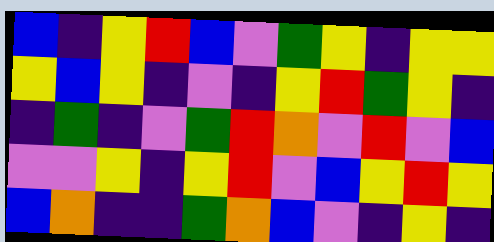[["blue", "indigo", "yellow", "red", "blue", "violet", "green", "yellow", "indigo", "yellow", "yellow"], ["yellow", "blue", "yellow", "indigo", "violet", "indigo", "yellow", "red", "green", "yellow", "indigo"], ["indigo", "green", "indigo", "violet", "green", "red", "orange", "violet", "red", "violet", "blue"], ["violet", "violet", "yellow", "indigo", "yellow", "red", "violet", "blue", "yellow", "red", "yellow"], ["blue", "orange", "indigo", "indigo", "green", "orange", "blue", "violet", "indigo", "yellow", "indigo"]]